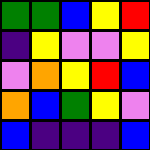[["green", "green", "blue", "yellow", "red"], ["indigo", "yellow", "violet", "violet", "yellow"], ["violet", "orange", "yellow", "red", "blue"], ["orange", "blue", "green", "yellow", "violet"], ["blue", "indigo", "indigo", "indigo", "blue"]]